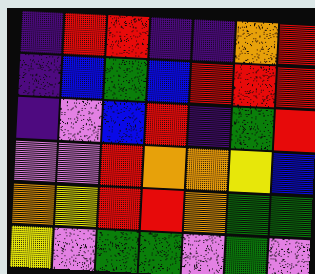[["indigo", "red", "red", "indigo", "indigo", "orange", "red"], ["indigo", "blue", "green", "blue", "red", "red", "red"], ["indigo", "violet", "blue", "red", "indigo", "green", "red"], ["violet", "violet", "red", "orange", "orange", "yellow", "blue"], ["orange", "yellow", "red", "red", "orange", "green", "green"], ["yellow", "violet", "green", "green", "violet", "green", "violet"]]